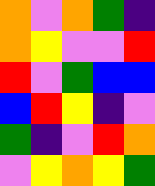[["orange", "violet", "orange", "green", "indigo"], ["orange", "yellow", "violet", "violet", "red"], ["red", "violet", "green", "blue", "blue"], ["blue", "red", "yellow", "indigo", "violet"], ["green", "indigo", "violet", "red", "orange"], ["violet", "yellow", "orange", "yellow", "green"]]